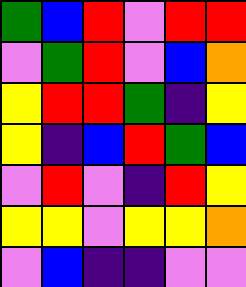[["green", "blue", "red", "violet", "red", "red"], ["violet", "green", "red", "violet", "blue", "orange"], ["yellow", "red", "red", "green", "indigo", "yellow"], ["yellow", "indigo", "blue", "red", "green", "blue"], ["violet", "red", "violet", "indigo", "red", "yellow"], ["yellow", "yellow", "violet", "yellow", "yellow", "orange"], ["violet", "blue", "indigo", "indigo", "violet", "violet"]]